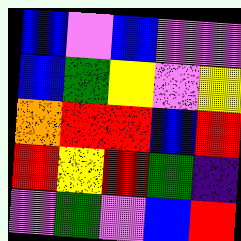[["blue", "violet", "blue", "violet", "violet"], ["blue", "green", "yellow", "violet", "yellow"], ["orange", "red", "red", "blue", "red"], ["red", "yellow", "red", "green", "indigo"], ["violet", "green", "violet", "blue", "red"]]